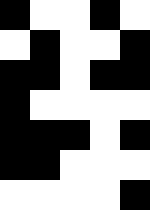[["black", "white", "white", "black", "white"], ["white", "black", "white", "white", "black"], ["black", "black", "white", "black", "black"], ["black", "white", "white", "white", "white"], ["black", "black", "black", "white", "black"], ["black", "black", "white", "white", "white"], ["white", "white", "white", "white", "black"]]